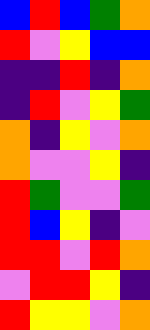[["blue", "red", "blue", "green", "orange"], ["red", "violet", "yellow", "blue", "blue"], ["indigo", "indigo", "red", "indigo", "orange"], ["indigo", "red", "violet", "yellow", "green"], ["orange", "indigo", "yellow", "violet", "orange"], ["orange", "violet", "violet", "yellow", "indigo"], ["red", "green", "violet", "violet", "green"], ["red", "blue", "yellow", "indigo", "violet"], ["red", "red", "violet", "red", "orange"], ["violet", "red", "red", "yellow", "indigo"], ["red", "yellow", "yellow", "violet", "orange"]]